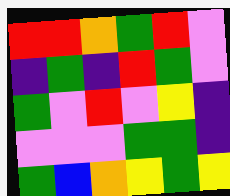[["red", "red", "orange", "green", "red", "violet"], ["indigo", "green", "indigo", "red", "green", "violet"], ["green", "violet", "red", "violet", "yellow", "indigo"], ["violet", "violet", "violet", "green", "green", "indigo"], ["green", "blue", "orange", "yellow", "green", "yellow"]]